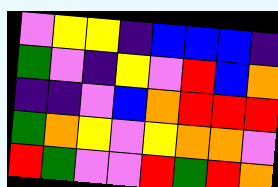[["violet", "yellow", "yellow", "indigo", "blue", "blue", "blue", "indigo"], ["green", "violet", "indigo", "yellow", "violet", "red", "blue", "orange"], ["indigo", "indigo", "violet", "blue", "orange", "red", "red", "red"], ["green", "orange", "yellow", "violet", "yellow", "orange", "orange", "violet"], ["red", "green", "violet", "violet", "red", "green", "red", "orange"]]